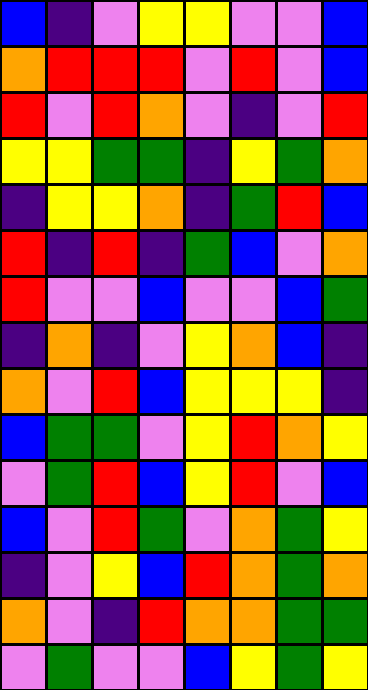[["blue", "indigo", "violet", "yellow", "yellow", "violet", "violet", "blue"], ["orange", "red", "red", "red", "violet", "red", "violet", "blue"], ["red", "violet", "red", "orange", "violet", "indigo", "violet", "red"], ["yellow", "yellow", "green", "green", "indigo", "yellow", "green", "orange"], ["indigo", "yellow", "yellow", "orange", "indigo", "green", "red", "blue"], ["red", "indigo", "red", "indigo", "green", "blue", "violet", "orange"], ["red", "violet", "violet", "blue", "violet", "violet", "blue", "green"], ["indigo", "orange", "indigo", "violet", "yellow", "orange", "blue", "indigo"], ["orange", "violet", "red", "blue", "yellow", "yellow", "yellow", "indigo"], ["blue", "green", "green", "violet", "yellow", "red", "orange", "yellow"], ["violet", "green", "red", "blue", "yellow", "red", "violet", "blue"], ["blue", "violet", "red", "green", "violet", "orange", "green", "yellow"], ["indigo", "violet", "yellow", "blue", "red", "orange", "green", "orange"], ["orange", "violet", "indigo", "red", "orange", "orange", "green", "green"], ["violet", "green", "violet", "violet", "blue", "yellow", "green", "yellow"]]